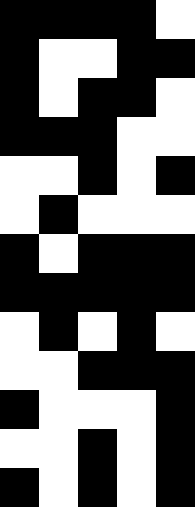[["black", "black", "black", "black", "white"], ["black", "white", "white", "black", "black"], ["black", "white", "black", "black", "white"], ["black", "black", "black", "white", "white"], ["white", "white", "black", "white", "black"], ["white", "black", "white", "white", "white"], ["black", "white", "black", "black", "black"], ["black", "black", "black", "black", "black"], ["white", "black", "white", "black", "white"], ["white", "white", "black", "black", "black"], ["black", "white", "white", "white", "black"], ["white", "white", "black", "white", "black"], ["black", "white", "black", "white", "black"]]